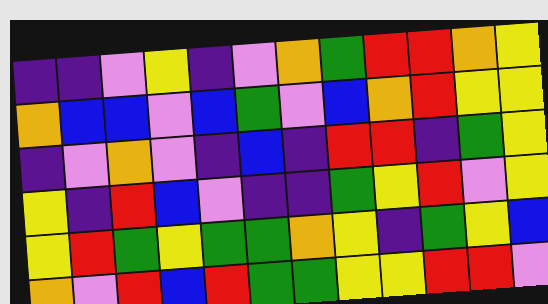[["indigo", "indigo", "violet", "yellow", "indigo", "violet", "orange", "green", "red", "red", "orange", "yellow"], ["orange", "blue", "blue", "violet", "blue", "green", "violet", "blue", "orange", "red", "yellow", "yellow"], ["indigo", "violet", "orange", "violet", "indigo", "blue", "indigo", "red", "red", "indigo", "green", "yellow"], ["yellow", "indigo", "red", "blue", "violet", "indigo", "indigo", "green", "yellow", "red", "violet", "yellow"], ["yellow", "red", "green", "yellow", "green", "green", "orange", "yellow", "indigo", "green", "yellow", "blue"], ["orange", "violet", "red", "blue", "red", "green", "green", "yellow", "yellow", "red", "red", "violet"]]